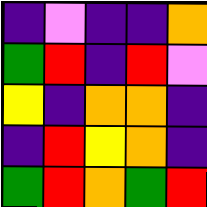[["indigo", "violet", "indigo", "indigo", "orange"], ["green", "red", "indigo", "red", "violet"], ["yellow", "indigo", "orange", "orange", "indigo"], ["indigo", "red", "yellow", "orange", "indigo"], ["green", "red", "orange", "green", "red"]]